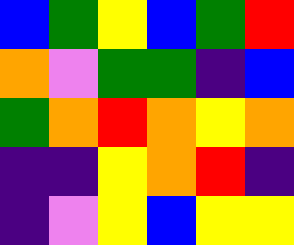[["blue", "green", "yellow", "blue", "green", "red"], ["orange", "violet", "green", "green", "indigo", "blue"], ["green", "orange", "red", "orange", "yellow", "orange"], ["indigo", "indigo", "yellow", "orange", "red", "indigo"], ["indigo", "violet", "yellow", "blue", "yellow", "yellow"]]